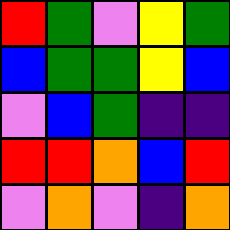[["red", "green", "violet", "yellow", "green"], ["blue", "green", "green", "yellow", "blue"], ["violet", "blue", "green", "indigo", "indigo"], ["red", "red", "orange", "blue", "red"], ["violet", "orange", "violet", "indigo", "orange"]]